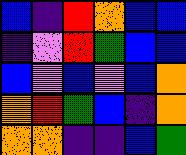[["blue", "indigo", "red", "orange", "blue", "blue"], ["indigo", "violet", "red", "green", "blue", "blue"], ["blue", "violet", "blue", "violet", "blue", "orange"], ["orange", "red", "green", "blue", "indigo", "orange"], ["orange", "orange", "indigo", "indigo", "blue", "green"]]